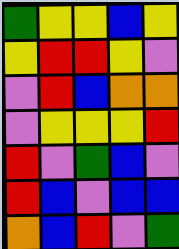[["green", "yellow", "yellow", "blue", "yellow"], ["yellow", "red", "red", "yellow", "violet"], ["violet", "red", "blue", "orange", "orange"], ["violet", "yellow", "yellow", "yellow", "red"], ["red", "violet", "green", "blue", "violet"], ["red", "blue", "violet", "blue", "blue"], ["orange", "blue", "red", "violet", "green"]]